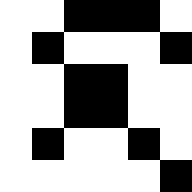[["white", "white", "black", "black", "black", "white"], ["white", "black", "white", "white", "white", "black"], ["white", "white", "black", "black", "white", "white"], ["white", "white", "black", "black", "white", "white"], ["white", "black", "white", "white", "black", "white"], ["white", "white", "white", "white", "white", "black"]]